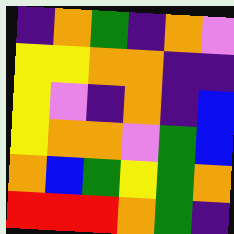[["indigo", "orange", "green", "indigo", "orange", "violet"], ["yellow", "yellow", "orange", "orange", "indigo", "indigo"], ["yellow", "violet", "indigo", "orange", "indigo", "blue"], ["yellow", "orange", "orange", "violet", "green", "blue"], ["orange", "blue", "green", "yellow", "green", "orange"], ["red", "red", "red", "orange", "green", "indigo"]]